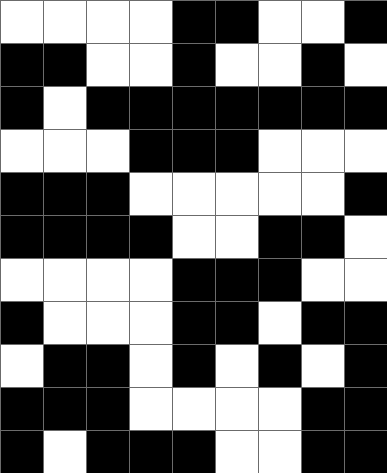[["white", "white", "white", "white", "black", "black", "white", "white", "black"], ["black", "black", "white", "white", "black", "white", "white", "black", "white"], ["black", "white", "black", "black", "black", "black", "black", "black", "black"], ["white", "white", "white", "black", "black", "black", "white", "white", "white"], ["black", "black", "black", "white", "white", "white", "white", "white", "black"], ["black", "black", "black", "black", "white", "white", "black", "black", "white"], ["white", "white", "white", "white", "black", "black", "black", "white", "white"], ["black", "white", "white", "white", "black", "black", "white", "black", "black"], ["white", "black", "black", "white", "black", "white", "black", "white", "black"], ["black", "black", "black", "white", "white", "white", "white", "black", "black"], ["black", "white", "black", "black", "black", "white", "white", "black", "black"]]